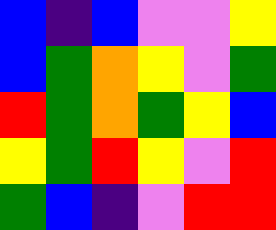[["blue", "indigo", "blue", "violet", "violet", "yellow"], ["blue", "green", "orange", "yellow", "violet", "green"], ["red", "green", "orange", "green", "yellow", "blue"], ["yellow", "green", "red", "yellow", "violet", "red"], ["green", "blue", "indigo", "violet", "red", "red"]]